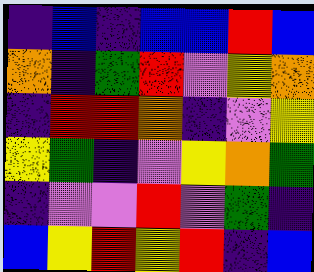[["indigo", "blue", "indigo", "blue", "blue", "red", "blue"], ["orange", "indigo", "green", "red", "violet", "yellow", "orange"], ["indigo", "red", "red", "orange", "indigo", "violet", "yellow"], ["yellow", "green", "indigo", "violet", "yellow", "orange", "green"], ["indigo", "violet", "violet", "red", "violet", "green", "indigo"], ["blue", "yellow", "red", "yellow", "red", "indigo", "blue"]]